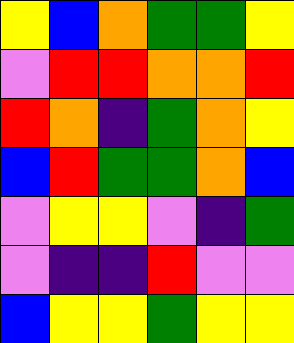[["yellow", "blue", "orange", "green", "green", "yellow"], ["violet", "red", "red", "orange", "orange", "red"], ["red", "orange", "indigo", "green", "orange", "yellow"], ["blue", "red", "green", "green", "orange", "blue"], ["violet", "yellow", "yellow", "violet", "indigo", "green"], ["violet", "indigo", "indigo", "red", "violet", "violet"], ["blue", "yellow", "yellow", "green", "yellow", "yellow"]]